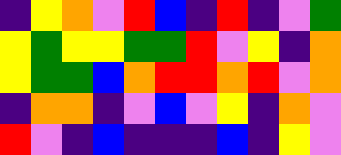[["indigo", "yellow", "orange", "violet", "red", "blue", "indigo", "red", "indigo", "violet", "green"], ["yellow", "green", "yellow", "yellow", "green", "green", "red", "violet", "yellow", "indigo", "orange"], ["yellow", "green", "green", "blue", "orange", "red", "red", "orange", "red", "violet", "orange"], ["indigo", "orange", "orange", "indigo", "violet", "blue", "violet", "yellow", "indigo", "orange", "violet"], ["red", "violet", "indigo", "blue", "indigo", "indigo", "indigo", "blue", "indigo", "yellow", "violet"]]